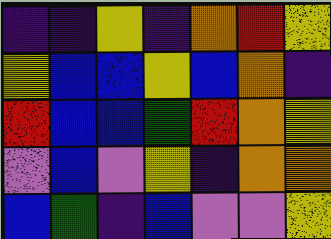[["indigo", "indigo", "yellow", "indigo", "orange", "red", "yellow"], ["yellow", "blue", "blue", "yellow", "blue", "orange", "indigo"], ["red", "blue", "blue", "green", "red", "orange", "yellow"], ["violet", "blue", "violet", "yellow", "indigo", "orange", "orange"], ["blue", "green", "indigo", "blue", "violet", "violet", "yellow"]]